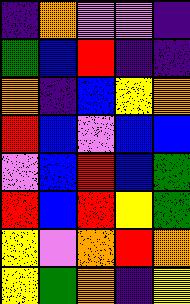[["indigo", "orange", "violet", "violet", "indigo"], ["green", "blue", "red", "indigo", "indigo"], ["orange", "indigo", "blue", "yellow", "orange"], ["red", "blue", "violet", "blue", "blue"], ["violet", "blue", "red", "blue", "green"], ["red", "blue", "red", "yellow", "green"], ["yellow", "violet", "orange", "red", "orange"], ["yellow", "green", "orange", "indigo", "yellow"]]